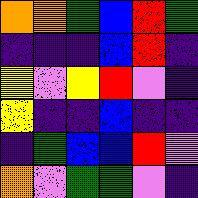[["orange", "orange", "green", "blue", "red", "green"], ["indigo", "indigo", "indigo", "blue", "red", "indigo"], ["yellow", "violet", "yellow", "red", "violet", "indigo"], ["yellow", "indigo", "indigo", "blue", "indigo", "indigo"], ["indigo", "green", "blue", "blue", "red", "violet"], ["orange", "violet", "green", "green", "violet", "indigo"]]